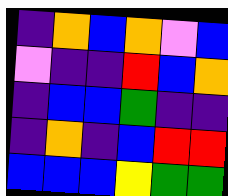[["indigo", "orange", "blue", "orange", "violet", "blue"], ["violet", "indigo", "indigo", "red", "blue", "orange"], ["indigo", "blue", "blue", "green", "indigo", "indigo"], ["indigo", "orange", "indigo", "blue", "red", "red"], ["blue", "blue", "blue", "yellow", "green", "green"]]